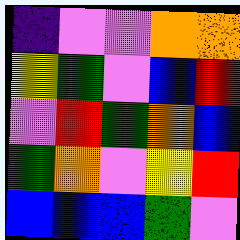[["indigo", "violet", "violet", "orange", "orange"], ["yellow", "green", "violet", "blue", "red"], ["violet", "red", "green", "orange", "blue"], ["green", "orange", "violet", "yellow", "red"], ["blue", "blue", "blue", "green", "violet"]]